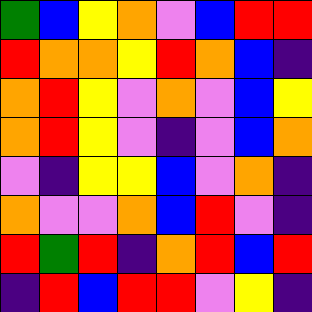[["green", "blue", "yellow", "orange", "violet", "blue", "red", "red"], ["red", "orange", "orange", "yellow", "red", "orange", "blue", "indigo"], ["orange", "red", "yellow", "violet", "orange", "violet", "blue", "yellow"], ["orange", "red", "yellow", "violet", "indigo", "violet", "blue", "orange"], ["violet", "indigo", "yellow", "yellow", "blue", "violet", "orange", "indigo"], ["orange", "violet", "violet", "orange", "blue", "red", "violet", "indigo"], ["red", "green", "red", "indigo", "orange", "red", "blue", "red"], ["indigo", "red", "blue", "red", "red", "violet", "yellow", "indigo"]]